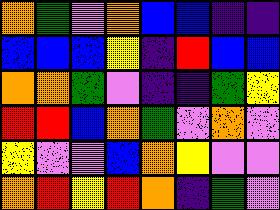[["orange", "green", "violet", "orange", "blue", "blue", "indigo", "indigo"], ["blue", "blue", "blue", "yellow", "indigo", "red", "blue", "blue"], ["orange", "orange", "green", "violet", "indigo", "indigo", "green", "yellow"], ["red", "red", "blue", "orange", "green", "violet", "orange", "violet"], ["yellow", "violet", "violet", "blue", "orange", "yellow", "violet", "violet"], ["orange", "red", "yellow", "red", "orange", "indigo", "green", "violet"]]